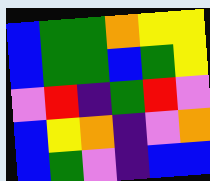[["blue", "green", "green", "orange", "yellow", "yellow"], ["blue", "green", "green", "blue", "green", "yellow"], ["violet", "red", "indigo", "green", "red", "violet"], ["blue", "yellow", "orange", "indigo", "violet", "orange"], ["blue", "green", "violet", "indigo", "blue", "blue"]]